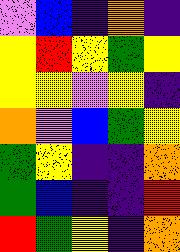[["violet", "blue", "indigo", "orange", "indigo"], ["yellow", "red", "yellow", "green", "yellow"], ["yellow", "yellow", "violet", "yellow", "indigo"], ["orange", "violet", "blue", "green", "yellow"], ["green", "yellow", "indigo", "indigo", "orange"], ["green", "blue", "indigo", "indigo", "red"], ["red", "green", "yellow", "indigo", "orange"]]